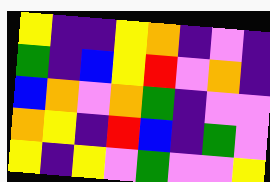[["yellow", "indigo", "indigo", "yellow", "orange", "indigo", "violet", "indigo"], ["green", "indigo", "blue", "yellow", "red", "violet", "orange", "indigo"], ["blue", "orange", "violet", "orange", "green", "indigo", "violet", "violet"], ["orange", "yellow", "indigo", "red", "blue", "indigo", "green", "violet"], ["yellow", "indigo", "yellow", "violet", "green", "violet", "violet", "yellow"]]